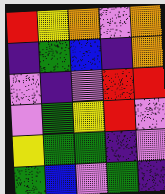[["red", "yellow", "orange", "violet", "orange"], ["indigo", "green", "blue", "indigo", "orange"], ["violet", "indigo", "violet", "red", "red"], ["violet", "green", "yellow", "red", "violet"], ["yellow", "green", "green", "indigo", "violet"], ["green", "blue", "violet", "green", "indigo"]]